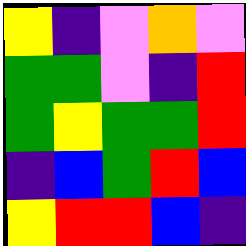[["yellow", "indigo", "violet", "orange", "violet"], ["green", "green", "violet", "indigo", "red"], ["green", "yellow", "green", "green", "red"], ["indigo", "blue", "green", "red", "blue"], ["yellow", "red", "red", "blue", "indigo"]]